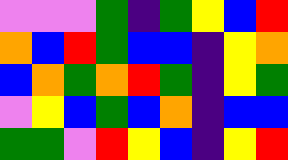[["violet", "violet", "violet", "green", "indigo", "green", "yellow", "blue", "red"], ["orange", "blue", "red", "green", "blue", "blue", "indigo", "yellow", "orange"], ["blue", "orange", "green", "orange", "red", "green", "indigo", "yellow", "green"], ["violet", "yellow", "blue", "green", "blue", "orange", "indigo", "blue", "blue"], ["green", "green", "violet", "red", "yellow", "blue", "indigo", "yellow", "red"]]